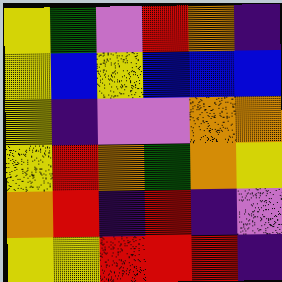[["yellow", "green", "violet", "red", "orange", "indigo"], ["yellow", "blue", "yellow", "blue", "blue", "blue"], ["yellow", "indigo", "violet", "violet", "orange", "orange"], ["yellow", "red", "orange", "green", "orange", "yellow"], ["orange", "red", "indigo", "red", "indigo", "violet"], ["yellow", "yellow", "red", "red", "red", "indigo"]]